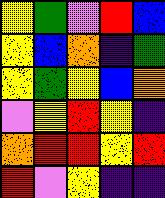[["yellow", "green", "violet", "red", "blue"], ["yellow", "blue", "orange", "indigo", "green"], ["yellow", "green", "yellow", "blue", "orange"], ["violet", "yellow", "red", "yellow", "indigo"], ["orange", "red", "red", "yellow", "red"], ["red", "violet", "yellow", "indigo", "indigo"]]